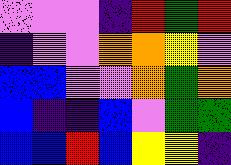[["violet", "violet", "violet", "indigo", "red", "green", "red"], ["indigo", "violet", "violet", "orange", "orange", "yellow", "violet"], ["blue", "blue", "violet", "violet", "orange", "green", "orange"], ["blue", "indigo", "indigo", "blue", "violet", "green", "green"], ["blue", "blue", "red", "blue", "yellow", "yellow", "indigo"]]